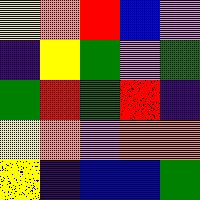[["yellow", "orange", "red", "blue", "violet"], ["indigo", "yellow", "green", "violet", "green"], ["green", "red", "green", "red", "indigo"], ["yellow", "orange", "violet", "orange", "orange"], ["yellow", "indigo", "blue", "blue", "green"]]